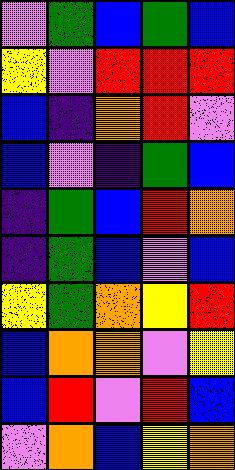[["violet", "green", "blue", "green", "blue"], ["yellow", "violet", "red", "red", "red"], ["blue", "indigo", "orange", "red", "violet"], ["blue", "violet", "indigo", "green", "blue"], ["indigo", "green", "blue", "red", "orange"], ["indigo", "green", "blue", "violet", "blue"], ["yellow", "green", "orange", "yellow", "red"], ["blue", "orange", "orange", "violet", "yellow"], ["blue", "red", "violet", "red", "blue"], ["violet", "orange", "blue", "yellow", "orange"]]